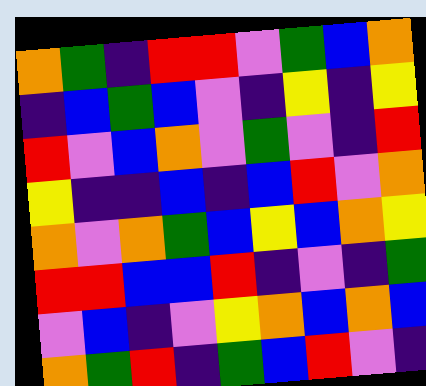[["orange", "green", "indigo", "red", "red", "violet", "green", "blue", "orange"], ["indigo", "blue", "green", "blue", "violet", "indigo", "yellow", "indigo", "yellow"], ["red", "violet", "blue", "orange", "violet", "green", "violet", "indigo", "red"], ["yellow", "indigo", "indigo", "blue", "indigo", "blue", "red", "violet", "orange"], ["orange", "violet", "orange", "green", "blue", "yellow", "blue", "orange", "yellow"], ["red", "red", "blue", "blue", "red", "indigo", "violet", "indigo", "green"], ["violet", "blue", "indigo", "violet", "yellow", "orange", "blue", "orange", "blue"], ["orange", "green", "red", "indigo", "green", "blue", "red", "violet", "indigo"]]